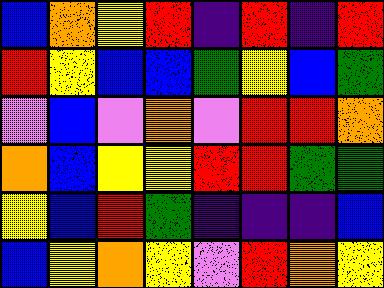[["blue", "orange", "yellow", "red", "indigo", "red", "indigo", "red"], ["red", "yellow", "blue", "blue", "green", "yellow", "blue", "green"], ["violet", "blue", "violet", "orange", "violet", "red", "red", "orange"], ["orange", "blue", "yellow", "yellow", "red", "red", "green", "green"], ["yellow", "blue", "red", "green", "indigo", "indigo", "indigo", "blue"], ["blue", "yellow", "orange", "yellow", "violet", "red", "orange", "yellow"]]